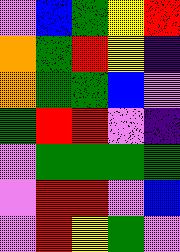[["violet", "blue", "green", "yellow", "red"], ["orange", "green", "red", "yellow", "indigo"], ["orange", "green", "green", "blue", "violet"], ["green", "red", "red", "violet", "indigo"], ["violet", "green", "green", "green", "green"], ["violet", "red", "red", "violet", "blue"], ["violet", "red", "yellow", "green", "violet"]]